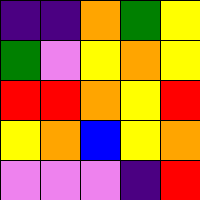[["indigo", "indigo", "orange", "green", "yellow"], ["green", "violet", "yellow", "orange", "yellow"], ["red", "red", "orange", "yellow", "red"], ["yellow", "orange", "blue", "yellow", "orange"], ["violet", "violet", "violet", "indigo", "red"]]